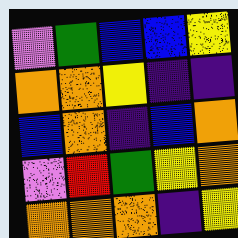[["violet", "green", "blue", "blue", "yellow"], ["orange", "orange", "yellow", "indigo", "indigo"], ["blue", "orange", "indigo", "blue", "orange"], ["violet", "red", "green", "yellow", "orange"], ["orange", "orange", "orange", "indigo", "yellow"]]